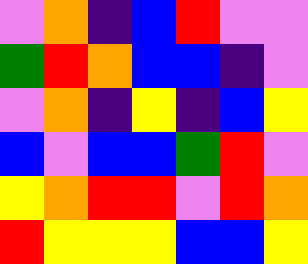[["violet", "orange", "indigo", "blue", "red", "violet", "violet"], ["green", "red", "orange", "blue", "blue", "indigo", "violet"], ["violet", "orange", "indigo", "yellow", "indigo", "blue", "yellow"], ["blue", "violet", "blue", "blue", "green", "red", "violet"], ["yellow", "orange", "red", "red", "violet", "red", "orange"], ["red", "yellow", "yellow", "yellow", "blue", "blue", "yellow"]]